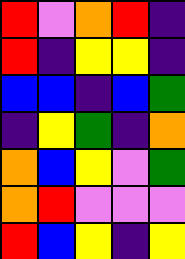[["red", "violet", "orange", "red", "indigo"], ["red", "indigo", "yellow", "yellow", "indigo"], ["blue", "blue", "indigo", "blue", "green"], ["indigo", "yellow", "green", "indigo", "orange"], ["orange", "blue", "yellow", "violet", "green"], ["orange", "red", "violet", "violet", "violet"], ["red", "blue", "yellow", "indigo", "yellow"]]